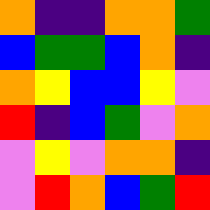[["orange", "indigo", "indigo", "orange", "orange", "green"], ["blue", "green", "green", "blue", "orange", "indigo"], ["orange", "yellow", "blue", "blue", "yellow", "violet"], ["red", "indigo", "blue", "green", "violet", "orange"], ["violet", "yellow", "violet", "orange", "orange", "indigo"], ["violet", "red", "orange", "blue", "green", "red"]]